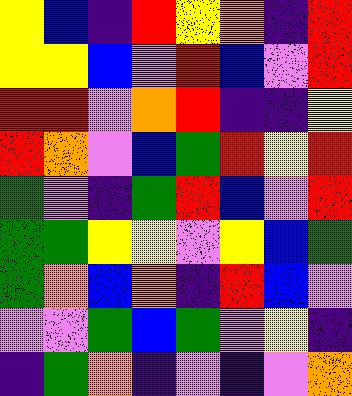[["yellow", "blue", "indigo", "red", "yellow", "orange", "indigo", "red"], ["yellow", "yellow", "blue", "violet", "red", "blue", "violet", "red"], ["red", "red", "violet", "orange", "red", "indigo", "indigo", "yellow"], ["red", "orange", "violet", "blue", "green", "red", "yellow", "red"], ["green", "violet", "indigo", "green", "red", "blue", "violet", "red"], ["green", "green", "yellow", "yellow", "violet", "yellow", "blue", "green"], ["green", "orange", "blue", "orange", "indigo", "red", "blue", "violet"], ["violet", "violet", "green", "blue", "green", "violet", "yellow", "indigo"], ["indigo", "green", "orange", "indigo", "violet", "indigo", "violet", "orange"]]